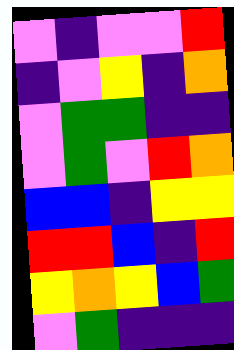[["violet", "indigo", "violet", "violet", "red"], ["indigo", "violet", "yellow", "indigo", "orange"], ["violet", "green", "green", "indigo", "indigo"], ["violet", "green", "violet", "red", "orange"], ["blue", "blue", "indigo", "yellow", "yellow"], ["red", "red", "blue", "indigo", "red"], ["yellow", "orange", "yellow", "blue", "green"], ["violet", "green", "indigo", "indigo", "indigo"]]